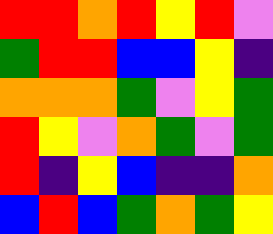[["red", "red", "orange", "red", "yellow", "red", "violet"], ["green", "red", "red", "blue", "blue", "yellow", "indigo"], ["orange", "orange", "orange", "green", "violet", "yellow", "green"], ["red", "yellow", "violet", "orange", "green", "violet", "green"], ["red", "indigo", "yellow", "blue", "indigo", "indigo", "orange"], ["blue", "red", "blue", "green", "orange", "green", "yellow"]]